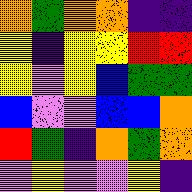[["orange", "green", "orange", "orange", "indigo", "indigo"], ["yellow", "indigo", "yellow", "yellow", "red", "red"], ["yellow", "violet", "yellow", "blue", "green", "green"], ["blue", "violet", "violet", "blue", "blue", "orange"], ["red", "green", "indigo", "orange", "green", "orange"], ["violet", "yellow", "violet", "violet", "yellow", "indigo"]]